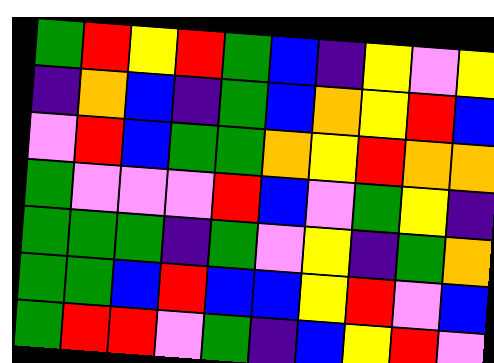[["green", "red", "yellow", "red", "green", "blue", "indigo", "yellow", "violet", "yellow"], ["indigo", "orange", "blue", "indigo", "green", "blue", "orange", "yellow", "red", "blue"], ["violet", "red", "blue", "green", "green", "orange", "yellow", "red", "orange", "orange"], ["green", "violet", "violet", "violet", "red", "blue", "violet", "green", "yellow", "indigo"], ["green", "green", "green", "indigo", "green", "violet", "yellow", "indigo", "green", "orange"], ["green", "green", "blue", "red", "blue", "blue", "yellow", "red", "violet", "blue"], ["green", "red", "red", "violet", "green", "indigo", "blue", "yellow", "red", "violet"]]